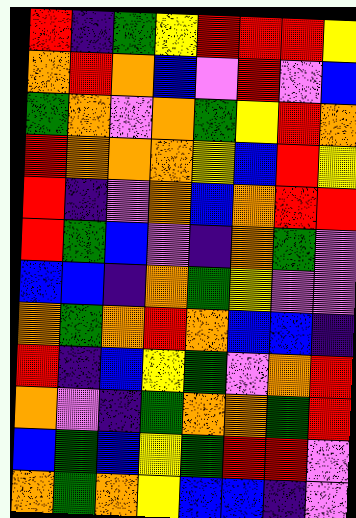[["red", "indigo", "green", "yellow", "red", "red", "red", "yellow"], ["orange", "red", "orange", "blue", "violet", "red", "violet", "blue"], ["green", "orange", "violet", "orange", "green", "yellow", "red", "orange"], ["red", "orange", "orange", "orange", "yellow", "blue", "red", "yellow"], ["red", "indigo", "violet", "orange", "blue", "orange", "red", "red"], ["red", "green", "blue", "violet", "indigo", "orange", "green", "violet"], ["blue", "blue", "indigo", "orange", "green", "yellow", "violet", "violet"], ["orange", "green", "orange", "red", "orange", "blue", "blue", "indigo"], ["red", "indigo", "blue", "yellow", "green", "violet", "orange", "red"], ["orange", "violet", "indigo", "green", "orange", "orange", "green", "red"], ["blue", "green", "blue", "yellow", "green", "red", "red", "violet"], ["orange", "green", "orange", "yellow", "blue", "blue", "indigo", "violet"]]